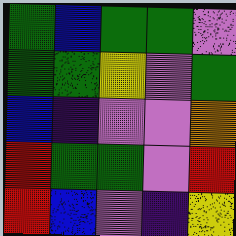[["green", "blue", "green", "green", "violet"], ["green", "green", "yellow", "violet", "green"], ["blue", "indigo", "violet", "violet", "orange"], ["red", "green", "green", "violet", "red"], ["red", "blue", "violet", "indigo", "yellow"]]